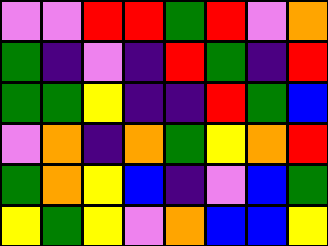[["violet", "violet", "red", "red", "green", "red", "violet", "orange"], ["green", "indigo", "violet", "indigo", "red", "green", "indigo", "red"], ["green", "green", "yellow", "indigo", "indigo", "red", "green", "blue"], ["violet", "orange", "indigo", "orange", "green", "yellow", "orange", "red"], ["green", "orange", "yellow", "blue", "indigo", "violet", "blue", "green"], ["yellow", "green", "yellow", "violet", "orange", "blue", "blue", "yellow"]]